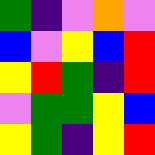[["green", "indigo", "violet", "orange", "violet"], ["blue", "violet", "yellow", "blue", "red"], ["yellow", "red", "green", "indigo", "red"], ["violet", "green", "green", "yellow", "blue"], ["yellow", "green", "indigo", "yellow", "red"]]